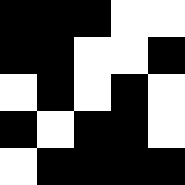[["black", "black", "black", "white", "white"], ["black", "black", "white", "white", "black"], ["white", "black", "white", "black", "white"], ["black", "white", "black", "black", "white"], ["white", "black", "black", "black", "black"]]